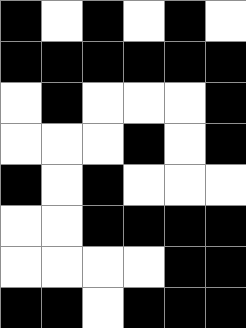[["black", "white", "black", "white", "black", "white"], ["black", "black", "black", "black", "black", "black"], ["white", "black", "white", "white", "white", "black"], ["white", "white", "white", "black", "white", "black"], ["black", "white", "black", "white", "white", "white"], ["white", "white", "black", "black", "black", "black"], ["white", "white", "white", "white", "black", "black"], ["black", "black", "white", "black", "black", "black"]]